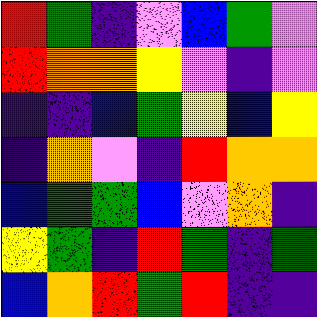[["red", "green", "indigo", "violet", "blue", "green", "violet"], ["red", "orange", "orange", "yellow", "violet", "indigo", "violet"], ["indigo", "indigo", "blue", "green", "yellow", "blue", "yellow"], ["indigo", "orange", "violet", "indigo", "red", "orange", "orange"], ["blue", "green", "green", "blue", "violet", "orange", "indigo"], ["yellow", "green", "indigo", "red", "green", "indigo", "green"], ["blue", "orange", "red", "green", "red", "indigo", "indigo"]]